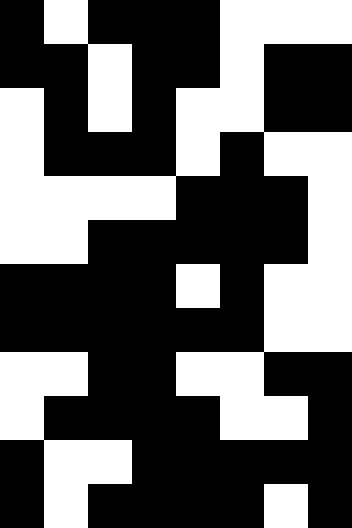[["black", "white", "black", "black", "black", "white", "white", "white"], ["black", "black", "white", "black", "black", "white", "black", "black"], ["white", "black", "white", "black", "white", "white", "black", "black"], ["white", "black", "black", "black", "white", "black", "white", "white"], ["white", "white", "white", "white", "black", "black", "black", "white"], ["white", "white", "black", "black", "black", "black", "black", "white"], ["black", "black", "black", "black", "white", "black", "white", "white"], ["black", "black", "black", "black", "black", "black", "white", "white"], ["white", "white", "black", "black", "white", "white", "black", "black"], ["white", "black", "black", "black", "black", "white", "white", "black"], ["black", "white", "white", "black", "black", "black", "black", "black"], ["black", "white", "black", "black", "black", "black", "white", "black"]]